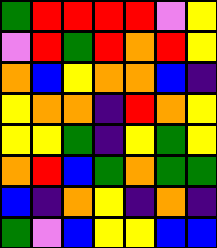[["green", "red", "red", "red", "red", "violet", "yellow"], ["violet", "red", "green", "red", "orange", "red", "yellow"], ["orange", "blue", "yellow", "orange", "orange", "blue", "indigo"], ["yellow", "orange", "orange", "indigo", "red", "orange", "yellow"], ["yellow", "yellow", "green", "indigo", "yellow", "green", "yellow"], ["orange", "red", "blue", "green", "orange", "green", "green"], ["blue", "indigo", "orange", "yellow", "indigo", "orange", "indigo"], ["green", "violet", "blue", "yellow", "yellow", "blue", "blue"]]